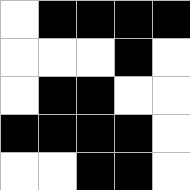[["white", "black", "black", "black", "black"], ["white", "white", "white", "black", "white"], ["white", "black", "black", "white", "white"], ["black", "black", "black", "black", "white"], ["white", "white", "black", "black", "white"]]